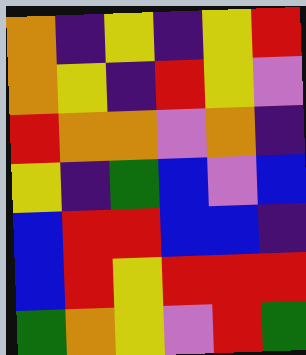[["orange", "indigo", "yellow", "indigo", "yellow", "red"], ["orange", "yellow", "indigo", "red", "yellow", "violet"], ["red", "orange", "orange", "violet", "orange", "indigo"], ["yellow", "indigo", "green", "blue", "violet", "blue"], ["blue", "red", "red", "blue", "blue", "indigo"], ["blue", "red", "yellow", "red", "red", "red"], ["green", "orange", "yellow", "violet", "red", "green"]]